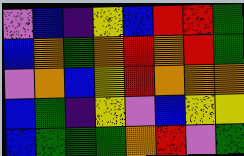[["violet", "blue", "indigo", "yellow", "blue", "red", "red", "green"], ["blue", "orange", "green", "orange", "red", "orange", "red", "green"], ["violet", "orange", "blue", "yellow", "red", "orange", "orange", "orange"], ["blue", "green", "indigo", "yellow", "violet", "blue", "yellow", "yellow"], ["blue", "green", "green", "green", "orange", "red", "violet", "green"]]